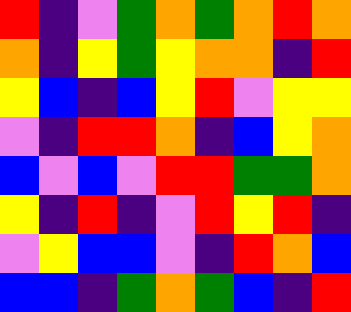[["red", "indigo", "violet", "green", "orange", "green", "orange", "red", "orange"], ["orange", "indigo", "yellow", "green", "yellow", "orange", "orange", "indigo", "red"], ["yellow", "blue", "indigo", "blue", "yellow", "red", "violet", "yellow", "yellow"], ["violet", "indigo", "red", "red", "orange", "indigo", "blue", "yellow", "orange"], ["blue", "violet", "blue", "violet", "red", "red", "green", "green", "orange"], ["yellow", "indigo", "red", "indigo", "violet", "red", "yellow", "red", "indigo"], ["violet", "yellow", "blue", "blue", "violet", "indigo", "red", "orange", "blue"], ["blue", "blue", "indigo", "green", "orange", "green", "blue", "indigo", "red"]]